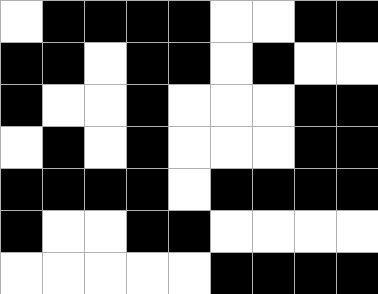[["white", "black", "black", "black", "black", "white", "white", "black", "black"], ["black", "black", "white", "black", "black", "white", "black", "white", "white"], ["black", "white", "white", "black", "white", "white", "white", "black", "black"], ["white", "black", "white", "black", "white", "white", "white", "black", "black"], ["black", "black", "black", "black", "white", "black", "black", "black", "black"], ["black", "white", "white", "black", "black", "white", "white", "white", "white"], ["white", "white", "white", "white", "white", "black", "black", "black", "black"]]